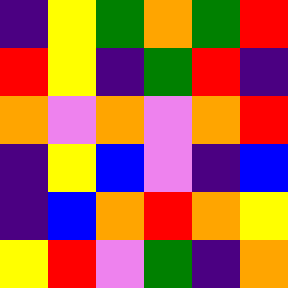[["indigo", "yellow", "green", "orange", "green", "red"], ["red", "yellow", "indigo", "green", "red", "indigo"], ["orange", "violet", "orange", "violet", "orange", "red"], ["indigo", "yellow", "blue", "violet", "indigo", "blue"], ["indigo", "blue", "orange", "red", "orange", "yellow"], ["yellow", "red", "violet", "green", "indigo", "orange"]]